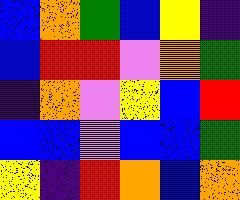[["blue", "orange", "green", "blue", "yellow", "indigo"], ["blue", "red", "red", "violet", "orange", "green"], ["indigo", "orange", "violet", "yellow", "blue", "red"], ["blue", "blue", "violet", "blue", "blue", "green"], ["yellow", "indigo", "red", "orange", "blue", "orange"]]